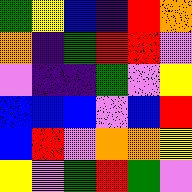[["green", "yellow", "blue", "indigo", "red", "orange"], ["orange", "indigo", "green", "red", "red", "violet"], ["violet", "indigo", "indigo", "green", "violet", "yellow"], ["blue", "blue", "blue", "violet", "blue", "red"], ["blue", "red", "violet", "orange", "orange", "yellow"], ["yellow", "violet", "green", "red", "green", "violet"]]